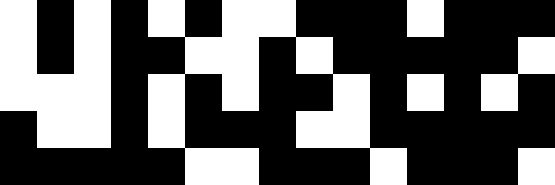[["white", "black", "white", "black", "white", "black", "white", "white", "black", "black", "black", "white", "black", "black", "black"], ["white", "black", "white", "black", "black", "white", "white", "black", "white", "black", "black", "black", "black", "black", "white"], ["white", "white", "white", "black", "white", "black", "white", "black", "black", "white", "black", "white", "black", "white", "black"], ["black", "white", "white", "black", "white", "black", "black", "black", "white", "white", "black", "black", "black", "black", "black"], ["black", "black", "black", "black", "black", "white", "white", "black", "black", "black", "white", "black", "black", "black", "white"]]